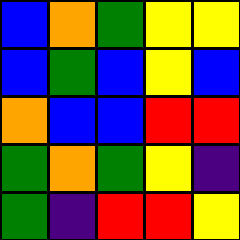[["blue", "orange", "green", "yellow", "yellow"], ["blue", "green", "blue", "yellow", "blue"], ["orange", "blue", "blue", "red", "red"], ["green", "orange", "green", "yellow", "indigo"], ["green", "indigo", "red", "red", "yellow"]]